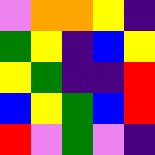[["violet", "orange", "orange", "yellow", "indigo"], ["green", "yellow", "indigo", "blue", "yellow"], ["yellow", "green", "indigo", "indigo", "red"], ["blue", "yellow", "green", "blue", "red"], ["red", "violet", "green", "violet", "indigo"]]